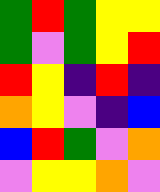[["green", "red", "green", "yellow", "yellow"], ["green", "violet", "green", "yellow", "red"], ["red", "yellow", "indigo", "red", "indigo"], ["orange", "yellow", "violet", "indigo", "blue"], ["blue", "red", "green", "violet", "orange"], ["violet", "yellow", "yellow", "orange", "violet"]]